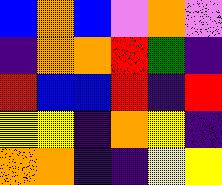[["blue", "orange", "blue", "violet", "orange", "violet"], ["indigo", "orange", "orange", "red", "green", "indigo"], ["red", "blue", "blue", "red", "indigo", "red"], ["yellow", "yellow", "indigo", "orange", "yellow", "indigo"], ["orange", "orange", "indigo", "indigo", "yellow", "yellow"]]